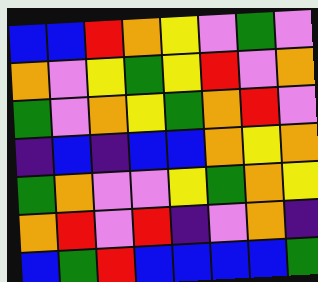[["blue", "blue", "red", "orange", "yellow", "violet", "green", "violet"], ["orange", "violet", "yellow", "green", "yellow", "red", "violet", "orange"], ["green", "violet", "orange", "yellow", "green", "orange", "red", "violet"], ["indigo", "blue", "indigo", "blue", "blue", "orange", "yellow", "orange"], ["green", "orange", "violet", "violet", "yellow", "green", "orange", "yellow"], ["orange", "red", "violet", "red", "indigo", "violet", "orange", "indigo"], ["blue", "green", "red", "blue", "blue", "blue", "blue", "green"]]